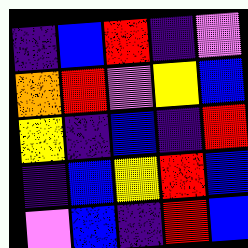[["indigo", "blue", "red", "indigo", "violet"], ["orange", "red", "violet", "yellow", "blue"], ["yellow", "indigo", "blue", "indigo", "red"], ["indigo", "blue", "yellow", "red", "blue"], ["violet", "blue", "indigo", "red", "blue"]]